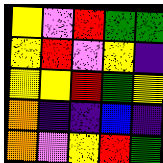[["yellow", "violet", "red", "green", "green"], ["yellow", "red", "violet", "yellow", "indigo"], ["yellow", "yellow", "red", "green", "yellow"], ["orange", "indigo", "indigo", "blue", "indigo"], ["orange", "violet", "yellow", "red", "green"]]